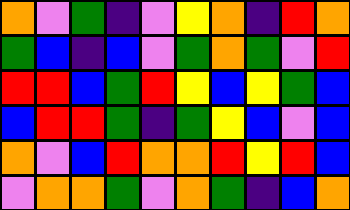[["orange", "violet", "green", "indigo", "violet", "yellow", "orange", "indigo", "red", "orange"], ["green", "blue", "indigo", "blue", "violet", "green", "orange", "green", "violet", "red"], ["red", "red", "blue", "green", "red", "yellow", "blue", "yellow", "green", "blue"], ["blue", "red", "red", "green", "indigo", "green", "yellow", "blue", "violet", "blue"], ["orange", "violet", "blue", "red", "orange", "orange", "red", "yellow", "red", "blue"], ["violet", "orange", "orange", "green", "violet", "orange", "green", "indigo", "blue", "orange"]]